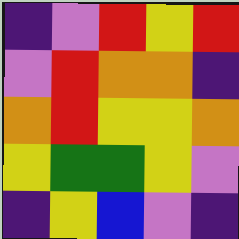[["indigo", "violet", "red", "yellow", "red"], ["violet", "red", "orange", "orange", "indigo"], ["orange", "red", "yellow", "yellow", "orange"], ["yellow", "green", "green", "yellow", "violet"], ["indigo", "yellow", "blue", "violet", "indigo"]]